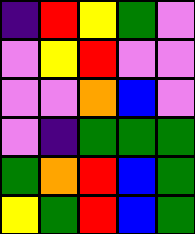[["indigo", "red", "yellow", "green", "violet"], ["violet", "yellow", "red", "violet", "violet"], ["violet", "violet", "orange", "blue", "violet"], ["violet", "indigo", "green", "green", "green"], ["green", "orange", "red", "blue", "green"], ["yellow", "green", "red", "blue", "green"]]